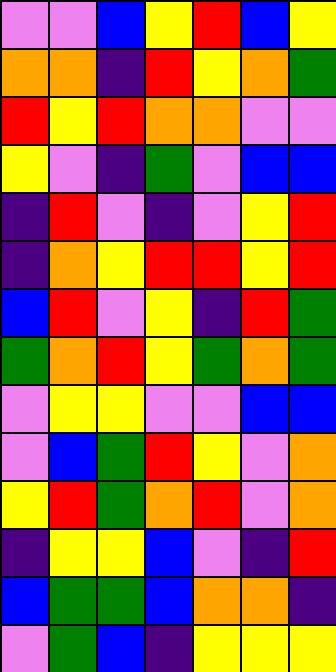[["violet", "violet", "blue", "yellow", "red", "blue", "yellow"], ["orange", "orange", "indigo", "red", "yellow", "orange", "green"], ["red", "yellow", "red", "orange", "orange", "violet", "violet"], ["yellow", "violet", "indigo", "green", "violet", "blue", "blue"], ["indigo", "red", "violet", "indigo", "violet", "yellow", "red"], ["indigo", "orange", "yellow", "red", "red", "yellow", "red"], ["blue", "red", "violet", "yellow", "indigo", "red", "green"], ["green", "orange", "red", "yellow", "green", "orange", "green"], ["violet", "yellow", "yellow", "violet", "violet", "blue", "blue"], ["violet", "blue", "green", "red", "yellow", "violet", "orange"], ["yellow", "red", "green", "orange", "red", "violet", "orange"], ["indigo", "yellow", "yellow", "blue", "violet", "indigo", "red"], ["blue", "green", "green", "blue", "orange", "orange", "indigo"], ["violet", "green", "blue", "indigo", "yellow", "yellow", "yellow"]]